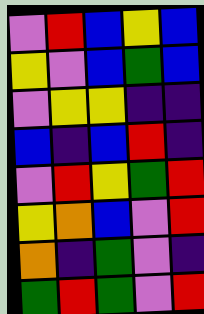[["violet", "red", "blue", "yellow", "blue"], ["yellow", "violet", "blue", "green", "blue"], ["violet", "yellow", "yellow", "indigo", "indigo"], ["blue", "indigo", "blue", "red", "indigo"], ["violet", "red", "yellow", "green", "red"], ["yellow", "orange", "blue", "violet", "red"], ["orange", "indigo", "green", "violet", "indigo"], ["green", "red", "green", "violet", "red"]]